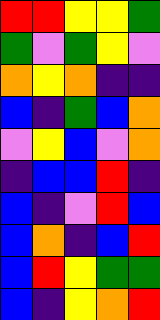[["red", "red", "yellow", "yellow", "green"], ["green", "violet", "green", "yellow", "violet"], ["orange", "yellow", "orange", "indigo", "indigo"], ["blue", "indigo", "green", "blue", "orange"], ["violet", "yellow", "blue", "violet", "orange"], ["indigo", "blue", "blue", "red", "indigo"], ["blue", "indigo", "violet", "red", "blue"], ["blue", "orange", "indigo", "blue", "red"], ["blue", "red", "yellow", "green", "green"], ["blue", "indigo", "yellow", "orange", "red"]]